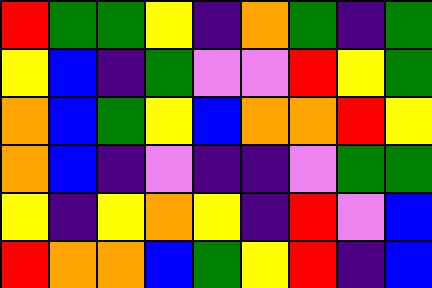[["red", "green", "green", "yellow", "indigo", "orange", "green", "indigo", "green"], ["yellow", "blue", "indigo", "green", "violet", "violet", "red", "yellow", "green"], ["orange", "blue", "green", "yellow", "blue", "orange", "orange", "red", "yellow"], ["orange", "blue", "indigo", "violet", "indigo", "indigo", "violet", "green", "green"], ["yellow", "indigo", "yellow", "orange", "yellow", "indigo", "red", "violet", "blue"], ["red", "orange", "orange", "blue", "green", "yellow", "red", "indigo", "blue"]]